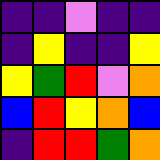[["indigo", "indigo", "violet", "indigo", "indigo"], ["indigo", "yellow", "indigo", "indigo", "yellow"], ["yellow", "green", "red", "violet", "orange"], ["blue", "red", "yellow", "orange", "blue"], ["indigo", "red", "red", "green", "orange"]]